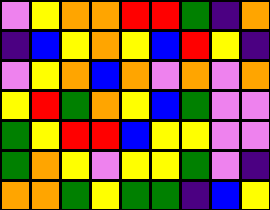[["violet", "yellow", "orange", "orange", "red", "red", "green", "indigo", "orange"], ["indigo", "blue", "yellow", "orange", "yellow", "blue", "red", "yellow", "indigo"], ["violet", "yellow", "orange", "blue", "orange", "violet", "orange", "violet", "orange"], ["yellow", "red", "green", "orange", "yellow", "blue", "green", "violet", "violet"], ["green", "yellow", "red", "red", "blue", "yellow", "yellow", "violet", "violet"], ["green", "orange", "yellow", "violet", "yellow", "yellow", "green", "violet", "indigo"], ["orange", "orange", "green", "yellow", "green", "green", "indigo", "blue", "yellow"]]